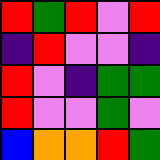[["red", "green", "red", "violet", "red"], ["indigo", "red", "violet", "violet", "indigo"], ["red", "violet", "indigo", "green", "green"], ["red", "violet", "violet", "green", "violet"], ["blue", "orange", "orange", "red", "green"]]